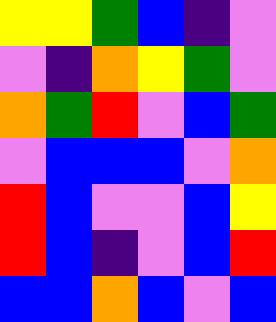[["yellow", "yellow", "green", "blue", "indigo", "violet"], ["violet", "indigo", "orange", "yellow", "green", "violet"], ["orange", "green", "red", "violet", "blue", "green"], ["violet", "blue", "blue", "blue", "violet", "orange"], ["red", "blue", "violet", "violet", "blue", "yellow"], ["red", "blue", "indigo", "violet", "blue", "red"], ["blue", "blue", "orange", "blue", "violet", "blue"]]